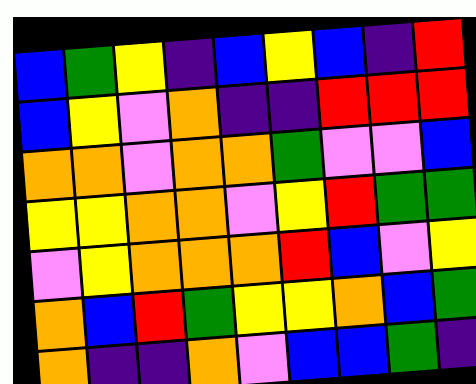[["blue", "green", "yellow", "indigo", "blue", "yellow", "blue", "indigo", "red"], ["blue", "yellow", "violet", "orange", "indigo", "indigo", "red", "red", "red"], ["orange", "orange", "violet", "orange", "orange", "green", "violet", "violet", "blue"], ["yellow", "yellow", "orange", "orange", "violet", "yellow", "red", "green", "green"], ["violet", "yellow", "orange", "orange", "orange", "red", "blue", "violet", "yellow"], ["orange", "blue", "red", "green", "yellow", "yellow", "orange", "blue", "green"], ["orange", "indigo", "indigo", "orange", "violet", "blue", "blue", "green", "indigo"]]